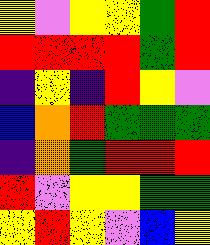[["yellow", "violet", "yellow", "yellow", "green", "red"], ["red", "red", "red", "red", "green", "red"], ["indigo", "yellow", "indigo", "red", "yellow", "violet"], ["blue", "orange", "red", "green", "green", "green"], ["indigo", "orange", "green", "red", "red", "red"], ["red", "violet", "yellow", "yellow", "green", "green"], ["yellow", "red", "yellow", "violet", "blue", "yellow"]]